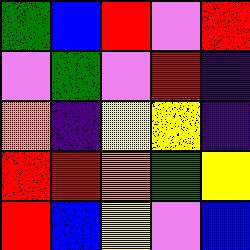[["green", "blue", "red", "violet", "red"], ["violet", "green", "violet", "red", "indigo"], ["orange", "indigo", "yellow", "yellow", "indigo"], ["red", "red", "orange", "green", "yellow"], ["red", "blue", "yellow", "violet", "blue"]]